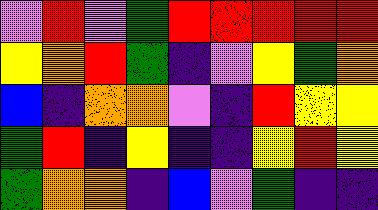[["violet", "red", "violet", "green", "red", "red", "red", "red", "red"], ["yellow", "orange", "red", "green", "indigo", "violet", "yellow", "green", "orange"], ["blue", "indigo", "orange", "orange", "violet", "indigo", "red", "yellow", "yellow"], ["green", "red", "indigo", "yellow", "indigo", "indigo", "yellow", "red", "yellow"], ["green", "orange", "orange", "indigo", "blue", "violet", "green", "indigo", "indigo"]]